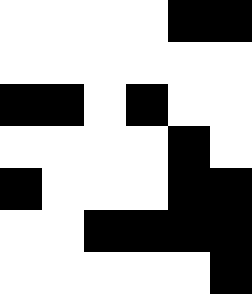[["white", "white", "white", "white", "black", "black"], ["white", "white", "white", "white", "white", "white"], ["black", "black", "white", "black", "white", "white"], ["white", "white", "white", "white", "black", "white"], ["black", "white", "white", "white", "black", "black"], ["white", "white", "black", "black", "black", "black"], ["white", "white", "white", "white", "white", "black"]]